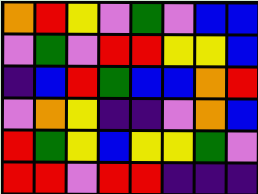[["orange", "red", "yellow", "violet", "green", "violet", "blue", "blue"], ["violet", "green", "violet", "red", "red", "yellow", "yellow", "blue"], ["indigo", "blue", "red", "green", "blue", "blue", "orange", "red"], ["violet", "orange", "yellow", "indigo", "indigo", "violet", "orange", "blue"], ["red", "green", "yellow", "blue", "yellow", "yellow", "green", "violet"], ["red", "red", "violet", "red", "red", "indigo", "indigo", "indigo"]]